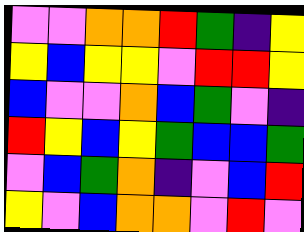[["violet", "violet", "orange", "orange", "red", "green", "indigo", "yellow"], ["yellow", "blue", "yellow", "yellow", "violet", "red", "red", "yellow"], ["blue", "violet", "violet", "orange", "blue", "green", "violet", "indigo"], ["red", "yellow", "blue", "yellow", "green", "blue", "blue", "green"], ["violet", "blue", "green", "orange", "indigo", "violet", "blue", "red"], ["yellow", "violet", "blue", "orange", "orange", "violet", "red", "violet"]]